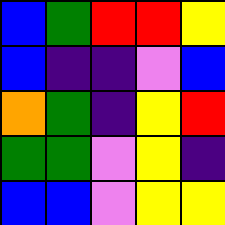[["blue", "green", "red", "red", "yellow"], ["blue", "indigo", "indigo", "violet", "blue"], ["orange", "green", "indigo", "yellow", "red"], ["green", "green", "violet", "yellow", "indigo"], ["blue", "blue", "violet", "yellow", "yellow"]]